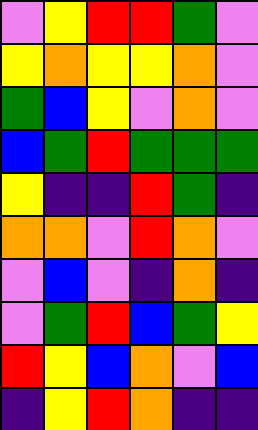[["violet", "yellow", "red", "red", "green", "violet"], ["yellow", "orange", "yellow", "yellow", "orange", "violet"], ["green", "blue", "yellow", "violet", "orange", "violet"], ["blue", "green", "red", "green", "green", "green"], ["yellow", "indigo", "indigo", "red", "green", "indigo"], ["orange", "orange", "violet", "red", "orange", "violet"], ["violet", "blue", "violet", "indigo", "orange", "indigo"], ["violet", "green", "red", "blue", "green", "yellow"], ["red", "yellow", "blue", "orange", "violet", "blue"], ["indigo", "yellow", "red", "orange", "indigo", "indigo"]]